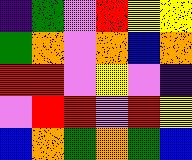[["indigo", "green", "violet", "red", "yellow", "yellow"], ["green", "orange", "violet", "orange", "blue", "orange"], ["red", "red", "violet", "yellow", "violet", "indigo"], ["violet", "red", "red", "violet", "red", "yellow"], ["blue", "orange", "green", "orange", "green", "blue"]]